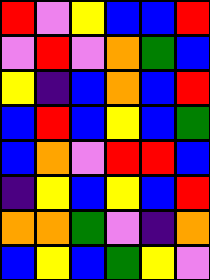[["red", "violet", "yellow", "blue", "blue", "red"], ["violet", "red", "violet", "orange", "green", "blue"], ["yellow", "indigo", "blue", "orange", "blue", "red"], ["blue", "red", "blue", "yellow", "blue", "green"], ["blue", "orange", "violet", "red", "red", "blue"], ["indigo", "yellow", "blue", "yellow", "blue", "red"], ["orange", "orange", "green", "violet", "indigo", "orange"], ["blue", "yellow", "blue", "green", "yellow", "violet"]]